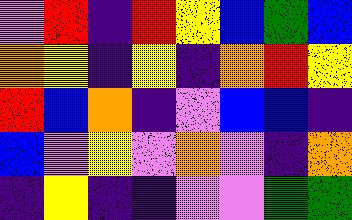[["violet", "red", "indigo", "red", "yellow", "blue", "green", "blue"], ["orange", "yellow", "indigo", "yellow", "indigo", "orange", "red", "yellow"], ["red", "blue", "orange", "indigo", "violet", "blue", "blue", "indigo"], ["blue", "violet", "yellow", "violet", "orange", "violet", "indigo", "orange"], ["indigo", "yellow", "indigo", "indigo", "violet", "violet", "green", "green"]]